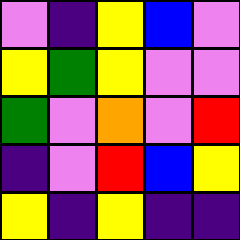[["violet", "indigo", "yellow", "blue", "violet"], ["yellow", "green", "yellow", "violet", "violet"], ["green", "violet", "orange", "violet", "red"], ["indigo", "violet", "red", "blue", "yellow"], ["yellow", "indigo", "yellow", "indigo", "indigo"]]